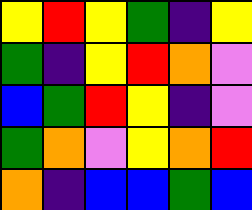[["yellow", "red", "yellow", "green", "indigo", "yellow"], ["green", "indigo", "yellow", "red", "orange", "violet"], ["blue", "green", "red", "yellow", "indigo", "violet"], ["green", "orange", "violet", "yellow", "orange", "red"], ["orange", "indigo", "blue", "blue", "green", "blue"]]